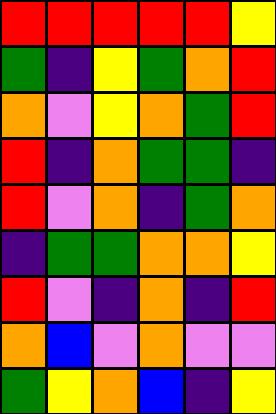[["red", "red", "red", "red", "red", "yellow"], ["green", "indigo", "yellow", "green", "orange", "red"], ["orange", "violet", "yellow", "orange", "green", "red"], ["red", "indigo", "orange", "green", "green", "indigo"], ["red", "violet", "orange", "indigo", "green", "orange"], ["indigo", "green", "green", "orange", "orange", "yellow"], ["red", "violet", "indigo", "orange", "indigo", "red"], ["orange", "blue", "violet", "orange", "violet", "violet"], ["green", "yellow", "orange", "blue", "indigo", "yellow"]]